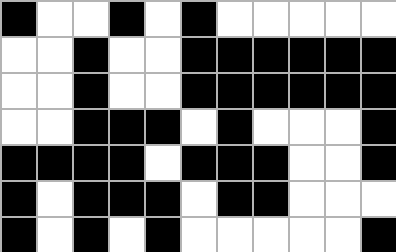[["black", "white", "white", "black", "white", "black", "white", "white", "white", "white", "white"], ["white", "white", "black", "white", "white", "black", "black", "black", "black", "black", "black"], ["white", "white", "black", "white", "white", "black", "black", "black", "black", "black", "black"], ["white", "white", "black", "black", "black", "white", "black", "white", "white", "white", "black"], ["black", "black", "black", "black", "white", "black", "black", "black", "white", "white", "black"], ["black", "white", "black", "black", "black", "white", "black", "black", "white", "white", "white"], ["black", "white", "black", "white", "black", "white", "white", "white", "white", "white", "black"]]